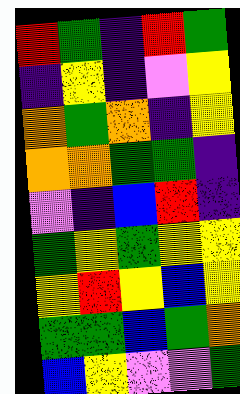[["red", "green", "indigo", "red", "green"], ["indigo", "yellow", "indigo", "violet", "yellow"], ["orange", "green", "orange", "indigo", "yellow"], ["orange", "orange", "green", "green", "indigo"], ["violet", "indigo", "blue", "red", "indigo"], ["green", "yellow", "green", "yellow", "yellow"], ["yellow", "red", "yellow", "blue", "yellow"], ["green", "green", "blue", "green", "orange"], ["blue", "yellow", "violet", "violet", "green"]]